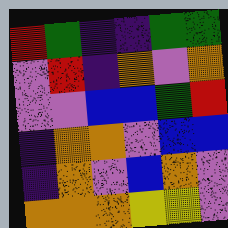[["red", "green", "indigo", "indigo", "green", "green"], ["violet", "red", "indigo", "orange", "violet", "orange"], ["violet", "violet", "blue", "blue", "green", "red"], ["indigo", "orange", "orange", "violet", "blue", "blue"], ["indigo", "orange", "violet", "blue", "orange", "violet"], ["orange", "orange", "orange", "yellow", "yellow", "violet"]]